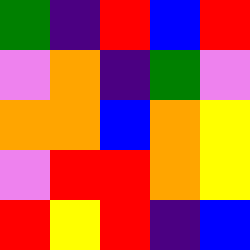[["green", "indigo", "red", "blue", "red"], ["violet", "orange", "indigo", "green", "violet"], ["orange", "orange", "blue", "orange", "yellow"], ["violet", "red", "red", "orange", "yellow"], ["red", "yellow", "red", "indigo", "blue"]]